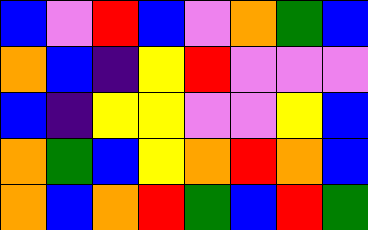[["blue", "violet", "red", "blue", "violet", "orange", "green", "blue"], ["orange", "blue", "indigo", "yellow", "red", "violet", "violet", "violet"], ["blue", "indigo", "yellow", "yellow", "violet", "violet", "yellow", "blue"], ["orange", "green", "blue", "yellow", "orange", "red", "orange", "blue"], ["orange", "blue", "orange", "red", "green", "blue", "red", "green"]]